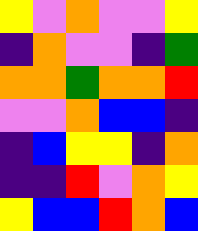[["yellow", "violet", "orange", "violet", "violet", "yellow"], ["indigo", "orange", "violet", "violet", "indigo", "green"], ["orange", "orange", "green", "orange", "orange", "red"], ["violet", "violet", "orange", "blue", "blue", "indigo"], ["indigo", "blue", "yellow", "yellow", "indigo", "orange"], ["indigo", "indigo", "red", "violet", "orange", "yellow"], ["yellow", "blue", "blue", "red", "orange", "blue"]]